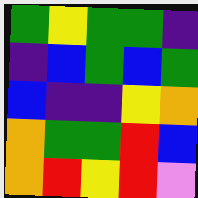[["green", "yellow", "green", "green", "indigo"], ["indigo", "blue", "green", "blue", "green"], ["blue", "indigo", "indigo", "yellow", "orange"], ["orange", "green", "green", "red", "blue"], ["orange", "red", "yellow", "red", "violet"]]